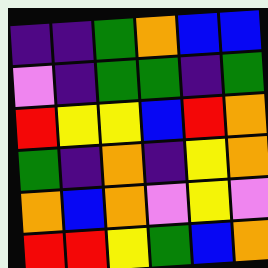[["indigo", "indigo", "green", "orange", "blue", "blue"], ["violet", "indigo", "green", "green", "indigo", "green"], ["red", "yellow", "yellow", "blue", "red", "orange"], ["green", "indigo", "orange", "indigo", "yellow", "orange"], ["orange", "blue", "orange", "violet", "yellow", "violet"], ["red", "red", "yellow", "green", "blue", "orange"]]